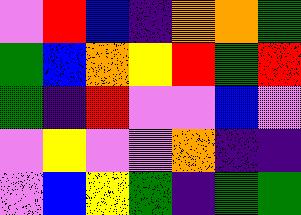[["violet", "red", "blue", "indigo", "orange", "orange", "green"], ["green", "blue", "orange", "yellow", "red", "green", "red"], ["green", "indigo", "red", "violet", "violet", "blue", "violet"], ["violet", "yellow", "violet", "violet", "orange", "indigo", "indigo"], ["violet", "blue", "yellow", "green", "indigo", "green", "green"]]